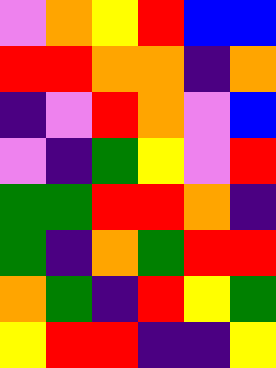[["violet", "orange", "yellow", "red", "blue", "blue"], ["red", "red", "orange", "orange", "indigo", "orange"], ["indigo", "violet", "red", "orange", "violet", "blue"], ["violet", "indigo", "green", "yellow", "violet", "red"], ["green", "green", "red", "red", "orange", "indigo"], ["green", "indigo", "orange", "green", "red", "red"], ["orange", "green", "indigo", "red", "yellow", "green"], ["yellow", "red", "red", "indigo", "indigo", "yellow"]]